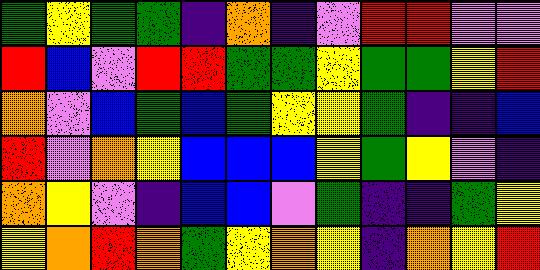[["green", "yellow", "green", "green", "indigo", "orange", "indigo", "violet", "red", "red", "violet", "violet"], ["red", "blue", "violet", "red", "red", "green", "green", "yellow", "green", "green", "yellow", "red"], ["orange", "violet", "blue", "green", "blue", "green", "yellow", "yellow", "green", "indigo", "indigo", "blue"], ["red", "violet", "orange", "yellow", "blue", "blue", "blue", "yellow", "green", "yellow", "violet", "indigo"], ["orange", "yellow", "violet", "indigo", "blue", "blue", "violet", "green", "indigo", "indigo", "green", "yellow"], ["yellow", "orange", "red", "orange", "green", "yellow", "orange", "yellow", "indigo", "orange", "yellow", "red"]]